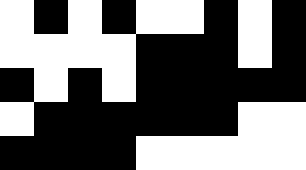[["white", "black", "white", "black", "white", "white", "black", "white", "black"], ["white", "white", "white", "white", "black", "black", "black", "white", "black"], ["black", "white", "black", "white", "black", "black", "black", "black", "black"], ["white", "black", "black", "black", "black", "black", "black", "white", "white"], ["black", "black", "black", "black", "white", "white", "white", "white", "white"]]